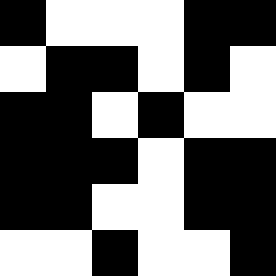[["black", "white", "white", "white", "black", "black"], ["white", "black", "black", "white", "black", "white"], ["black", "black", "white", "black", "white", "white"], ["black", "black", "black", "white", "black", "black"], ["black", "black", "white", "white", "black", "black"], ["white", "white", "black", "white", "white", "black"]]